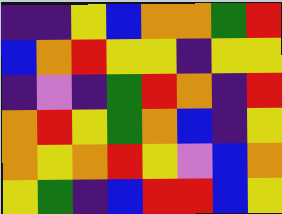[["indigo", "indigo", "yellow", "blue", "orange", "orange", "green", "red"], ["blue", "orange", "red", "yellow", "yellow", "indigo", "yellow", "yellow"], ["indigo", "violet", "indigo", "green", "red", "orange", "indigo", "red"], ["orange", "red", "yellow", "green", "orange", "blue", "indigo", "yellow"], ["orange", "yellow", "orange", "red", "yellow", "violet", "blue", "orange"], ["yellow", "green", "indigo", "blue", "red", "red", "blue", "yellow"]]